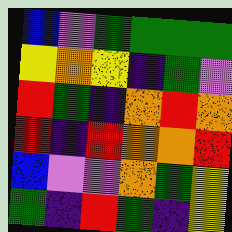[["blue", "violet", "green", "green", "green", "green"], ["yellow", "orange", "yellow", "indigo", "green", "violet"], ["red", "green", "indigo", "orange", "red", "orange"], ["red", "indigo", "red", "orange", "orange", "red"], ["blue", "violet", "violet", "orange", "green", "yellow"], ["green", "indigo", "red", "green", "indigo", "yellow"]]